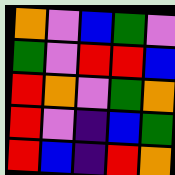[["orange", "violet", "blue", "green", "violet"], ["green", "violet", "red", "red", "blue"], ["red", "orange", "violet", "green", "orange"], ["red", "violet", "indigo", "blue", "green"], ["red", "blue", "indigo", "red", "orange"]]